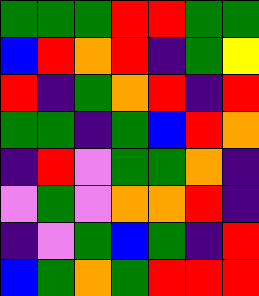[["green", "green", "green", "red", "red", "green", "green"], ["blue", "red", "orange", "red", "indigo", "green", "yellow"], ["red", "indigo", "green", "orange", "red", "indigo", "red"], ["green", "green", "indigo", "green", "blue", "red", "orange"], ["indigo", "red", "violet", "green", "green", "orange", "indigo"], ["violet", "green", "violet", "orange", "orange", "red", "indigo"], ["indigo", "violet", "green", "blue", "green", "indigo", "red"], ["blue", "green", "orange", "green", "red", "red", "red"]]